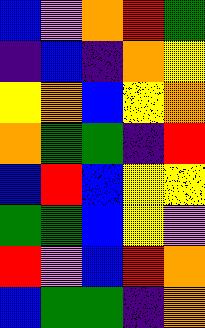[["blue", "violet", "orange", "red", "green"], ["indigo", "blue", "indigo", "orange", "yellow"], ["yellow", "orange", "blue", "yellow", "orange"], ["orange", "green", "green", "indigo", "red"], ["blue", "red", "blue", "yellow", "yellow"], ["green", "green", "blue", "yellow", "violet"], ["red", "violet", "blue", "red", "orange"], ["blue", "green", "green", "indigo", "orange"]]